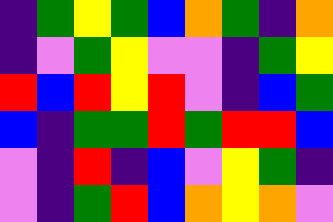[["indigo", "green", "yellow", "green", "blue", "orange", "green", "indigo", "orange"], ["indigo", "violet", "green", "yellow", "violet", "violet", "indigo", "green", "yellow"], ["red", "blue", "red", "yellow", "red", "violet", "indigo", "blue", "green"], ["blue", "indigo", "green", "green", "red", "green", "red", "red", "blue"], ["violet", "indigo", "red", "indigo", "blue", "violet", "yellow", "green", "indigo"], ["violet", "indigo", "green", "red", "blue", "orange", "yellow", "orange", "violet"]]